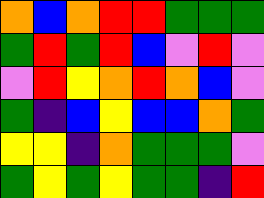[["orange", "blue", "orange", "red", "red", "green", "green", "green"], ["green", "red", "green", "red", "blue", "violet", "red", "violet"], ["violet", "red", "yellow", "orange", "red", "orange", "blue", "violet"], ["green", "indigo", "blue", "yellow", "blue", "blue", "orange", "green"], ["yellow", "yellow", "indigo", "orange", "green", "green", "green", "violet"], ["green", "yellow", "green", "yellow", "green", "green", "indigo", "red"]]